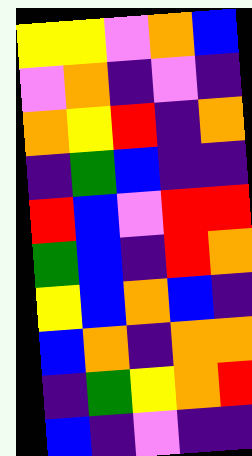[["yellow", "yellow", "violet", "orange", "blue"], ["violet", "orange", "indigo", "violet", "indigo"], ["orange", "yellow", "red", "indigo", "orange"], ["indigo", "green", "blue", "indigo", "indigo"], ["red", "blue", "violet", "red", "red"], ["green", "blue", "indigo", "red", "orange"], ["yellow", "blue", "orange", "blue", "indigo"], ["blue", "orange", "indigo", "orange", "orange"], ["indigo", "green", "yellow", "orange", "red"], ["blue", "indigo", "violet", "indigo", "indigo"]]